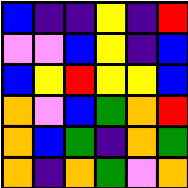[["blue", "indigo", "indigo", "yellow", "indigo", "red"], ["violet", "violet", "blue", "yellow", "indigo", "blue"], ["blue", "yellow", "red", "yellow", "yellow", "blue"], ["orange", "violet", "blue", "green", "orange", "red"], ["orange", "blue", "green", "indigo", "orange", "green"], ["orange", "indigo", "orange", "green", "violet", "orange"]]